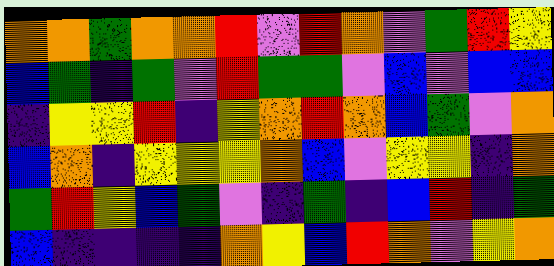[["orange", "orange", "green", "orange", "orange", "red", "violet", "red", "orange", "violet", "green", "red", "yellow"], ["blue", "green", "indigo", "green", "violet", "red", "green", "green", "violet", "blue", "violet", "blue", "blue"], ["indigo", "yellow", "yellow", "red", "indigo", "yellow", "orange", "red", "orange", "blue", "green", "violet", "orange"], ["blue", "orange", "indigo", "yellow", "yellow", "yellow", "orange", "blue", "violet", "yellow", "yellow", "indigo", "orange"], ["green", "red", "yellow", "blue", "green", "violet", "indigo", "green", "indigo", "blue", "red", "indigo", "green"], ["blue", "indigo", "indigo", "indigo", "indigo", "orange", "yellow", "blue", "red", "orange", "violet", "yellow", "orange"]]